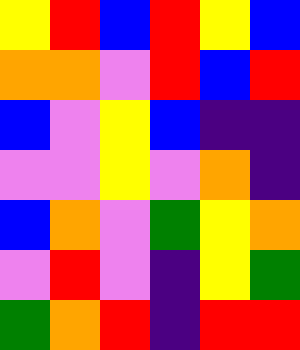[["yellow", "red", "blue", "red", "yellow", "blue"], ["orange", "orange", "violet", "red", "blue", "red"], ["blue", "violet", "yellow", "blue", "indigo", "indigo"], ["violet", "violet", "yellow", "violet", "orange", "indigo"], ["blue", "orange", "violet", "green", "yellow", "orange"], ["violet", "red", "violet", "indigo", "yellow", "green"], ["green", "orange", "red", "indigo", "red", "red"]]